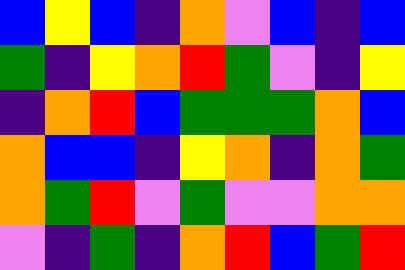[["blue", "yellow", "blue", "indigo", "orange", "violet", "blue", "indigo", "blue"], ["green", "indigo", "yellow", "orange", "red", "green", "violet", "indigo", "yellow"], ["indigo", "orange", "red", "blue", "green", "green", "green", "orange", "blue"], ["orange", "blue", "blue", "indigo", "yellow", "orange", "indigo", "orange", "green"], ["orange", "green", "red", "violet", "green", "violet", "violet", "orange", "orange"], ["violet", "indigo", "green", "indigo", "orange", "red", "blue", "green", "red"]]